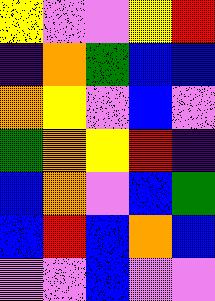[["yellow", "violet", "violet", "yellow", "red"], ["indigo", "orange", "green", "blue", "blue"], ["orange", "yellow", "violet", "blue", "violet"], ["green", "orange", "yellow", "red", "indigo"], ["blue", "orange", "violet", "blue", "green"], ["blue", "red", "blue", "orange", "blue"], ["violet", "violet", "blue", "violet", "violet"]]